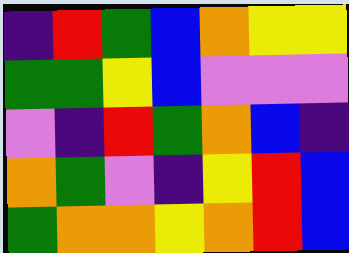[["indigo", "red", "green", "blue", "orange", "yellow", "yellow"], ["green", "green", "yellow", "blue", "violet", "violet", "violet"], ["violet", "indigo", "red", "green", "orange", "blue", "indigo"], ["orange", "green", "violet", "indigo", "yellow", "red", "blue"], ["green", "orange", "orange", "yellow", "orange", "red", "blue"]]